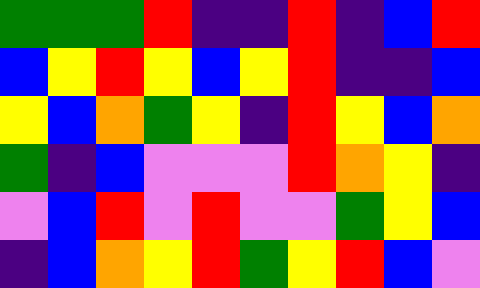[["green", "green", "green", "red", "indigo", "indigo", "red", "indigo", "blue", "red"], ["blue", "yellow", "red", "yellow", "blue", "yellow", "red", "indigo", "indigo", "blue"], ["yellow", "blue", "orange", "green", "yellow", "indigo", "red", "yellow", "blue", "orange"], ["green", "indigo", "blue", "violet", "violet", "violet", "red", "orange", "yellow", "indigo"], ["violet", "blue", "red", "violet", "red", "violet", "violet", "green", "yellow", "blue"], ["indigo", "blue", "orange", "yellow", "red", "green", "yellow", "red", "blue", "violet"]]